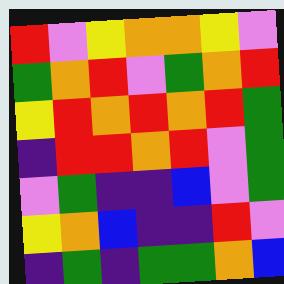[["red", "violet", "yellow", "orange", "orange", "yellow", "violet"], ["green", "orange", "red", "violet", "green", "orange", "red"], ["yellow", "red", "orange", "red", "orange", "red", "green"], ["indigo", "red", "red", "orange", "red", "violet", "green"], ["violet", "green", "indigo", "indigo", "blue", "violet", "green"], ["yellow", "orange", "blue", "indigo", "indigo", "red", "violet"], ["indigo", "green", "indigo", "green", "green", "orange", "blue"]]